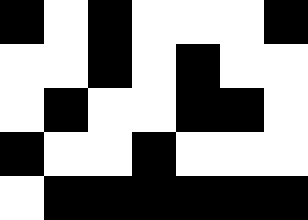[["black", "white", "black", "white", "white", "white", "black"], ["white", "white", "black", "white", "black", "white", "white"], ["white", "black", "white", "white", "black", "black", "white"], ["black", "white", "white", "black", "white", "white", "white"], ["white", "black", "black", "black", "black", "black", "black"]]